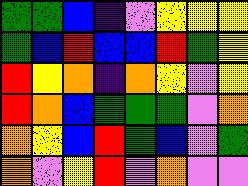[["green", "green", "blue", "indigo", "violet", "yellow", "yellow", "yellow"], ["green", "blue", "red", "blue", "blue", "red", "green", "yellow"], ["red", "yellow", "orange", "indigo", "orange", "yellow", "violet", "yellow"], ["red", "orange", "blue", "green", "green", "green", "violet", "orange"], ["orange", "yellow", "blue", "red", "green", "blue", "violet", "green"], ["orange", "violet", "yellow", "red", "violet", "orange", "violet", "violet"]]